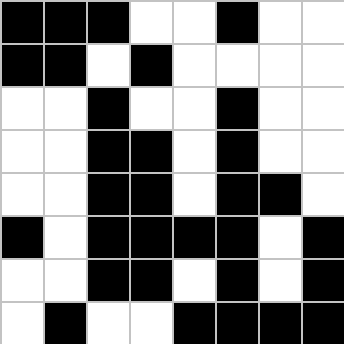[["black", "black", "black", "white", "white", "black", "white", "white"], ["black", "black", "white", "black", "white", "white", "white", "white"], ["white", "white", "black", "white", "white", "black", "white", "white"], ["white", "white", "black", "black", "white", "black", "white", "white"], ["white", "white", "black", "black", "white", "black", "black", "white"], ["black", "white", "black", "black", "black", "black", "white", "black"], ["white", "white", "black", "black", "white", "black", "white", "black"], ["white", "black", "white", "white", "black", "black", "black", "black"]]